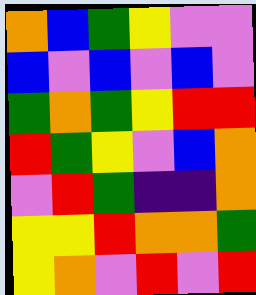[["orange", "blue", "green", "yellow", "violet", "violet"], ["blue", "violet", "blue", "violet", "blue", "violet"], ["green", "orange", "green", "yellow", "red", "red"], ["red", "green", "yellow", "violet", "blue", "orange"], ["violet", "red", "green", "indigo", "indigo", "orange"], ["yellow", "yellow", "red", "orange", "orange", "green"], ["yellow", "orange", "violet", "red", "violet", "red"]]